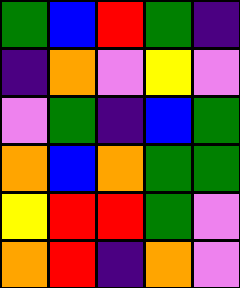[["green", "blue", "red", "green", "indigo"], ["indigo", "orange", "violet", "yellow", "violet"], ["violet", "green", "indigo", "blue", "green"], ["orange", "blue", "orange", "green", "green"], ["yellow", "red", "red", "green", "violet"], ["orange", "red", "indigo", "orange", "violet"]]